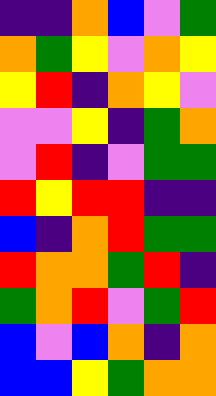[["indigo", "indigo", "orange", "blue", "violet", "green"], ["orange", "green", "yellow", "violet", "orange", "yellow"], ["yellow", "red", "indigo", "orange", "yellow", "violet"], ["violet", "violet", "yellow", "indigo", "green", "orange"], ["violet", "red", "indigo", "violet", "green", "green"], ["red", "yellow", "red", "red", "indigo", "indigo"], ["blue", "indigo", "orange", "red", "green", "green"], ["red", "orange", "orange", "green", "red", "indigo"], ["green", "orange", "red", "violet", "green", "red"], ["blue", "violet", "blue", "orange", "indigo", "orange"], ["blue", "blue", "yellow", "green", "orange", "orange"]]